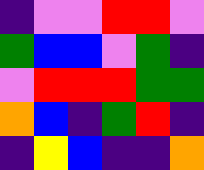[["indigo", "violet", "violet", "red", "red", "violet"], ["green", "blue", "blue", "violet", "green", "indigo"], ["violet", "red", "red", "red", "green", "green"], ["orange", "blue", "indigo", "green", "red", "indigo"], ["indigo", "yellow", "blue", "indigo", "indigo", "orange"]]